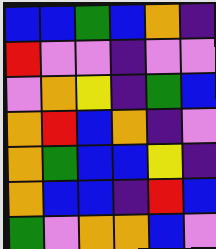[["blue", "blue", "green", "blue", "orange", "indigo"], ["red", "violet", "violet", "indigo", "violet", "violet"], ["violet", "orange", "yellow", "indigo", "green", "blue"], ["orange", "red", "blue", "orange", "indigo", "violet"], ["orange", "green", "blue", "blue", "yellow", "indigo"], ["orange", "blue", "blue", "indigo", "red", "blue"], ["green", "violet", "orange", "orange", "blue", "violet"]]